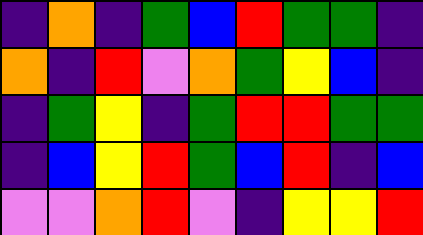[["indigo", "orange", "indigo", "green", "blue", "red", "green", "green", "indigo"], ["orange", "indigo", "red", "violet", "orange", "green", "yellow", "blue", "indigo"], ["indigo", "green", "yellow", "indigo", "green", "red", "red", "green", "green"], ["indigo", "blue", "yellow", "red", "green", "blue", "red", "indigo", "blue"], ["violet", "violet", "orange", "red", "violet", "indigo", "yellow", "yellow", "red"]]